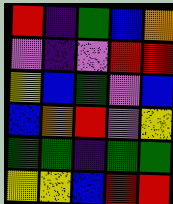[["red", "indigo", "green", "blue", "orange"], ["violet", "indigo", "violet", "red", "red"], ["yellow", "blue", "green", "violet", "blue"], ["blue", "orange", "red", "violet", "yellow"], ["green", "green", "indigo", "green", "green"], ["yellow", "yellow", "blue", "red", "red"]]